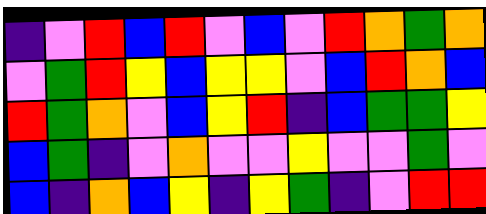[["indigo", "violet", "red", "blue", "red", "violet", "blue", "violet", "red", "orange", "green", "orange"], ["violet", "green", "red", "yellow", "blue", "yellow", "yellow", "violet", "blue", "red", "orange", "blue"], ["red", "green", "orange", "violet", "blue", "yellow", "red", "indigo", "blue", "green", "green", "yellow"], ["blue", "green", "indigo", "violet", "orange", "violet", "violet", "yellow", "violet", "violet", "green", "violet"], ["blue", "indigo", "orange", "blue", "yellow", "indigo", "yellow", "green", "indigo", "violet", "red", "red"]]